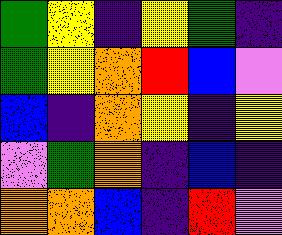[["green", "yellow", "indigo", "yellow", "green", "indigo"], ["green", "yellow", "orange", "red", "blue", "violet"], ["blue", "indigo", "orange", "yellow", "indigo", "yellow"], ["violet", "green", "orange", "indigo", "blue", "indigo"], ["orange", "orange", "blue", "indigo", "red", "violet"]]